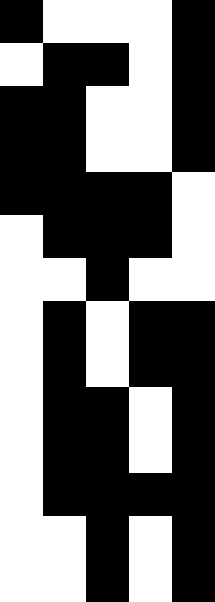[["black", "white", "white", "white", "black"], ["white", "black", "black", "white", "black"], ["black", "black", "white", "white", "black"], ["black", "black", "white", "white", "black"], ["black", "black", "black", "black", "white"], ["white", "black", "black", "black", "white"], ["white", "white", "black", "white", "white"], ["white", "black", "white", "black", "black"], ["white", "black", "white", "black", "black"], ["white", "black", "black", "white", "black"], ["white", "black", "black", "white", "black"], ["white", "black", "black", "black", "black"], ["white", "white", "black", "white", "black"], ["white", "white", "black", "white", "black"]]